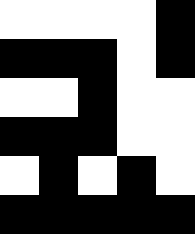[["white", "white", "white", "white", "black"], ["black", "black", "black", "white", "black"], ["white", "white", "black", "white", "white"], ["black", "black", "black", "white", "white"], ["white", "black", "white", "black", "white"], ["black", "black", "black", "black", "black"]]